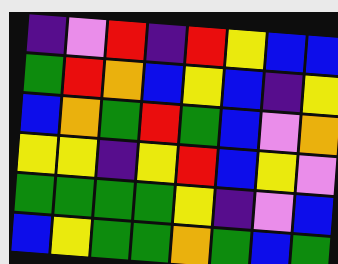[["indigo", "violet", "red", "indigo", "red", "yellow", "blue", "blue"], ["green", "red", "orange", "blue", "yellow", "blue", "indigo", "yellow"], ["blue", "orange", "green", "red", "green", "blue", "violet", "orange"], ["yellow", "yellow", "indigo", "yellow", "red", "blue", "yellow", "violet"], ["green", "green", "green", "green", "yellow", "indigo", "violet", "blue"], ["blue", "yellow", "green", "green", "orange", "green", "blue", "green"]]